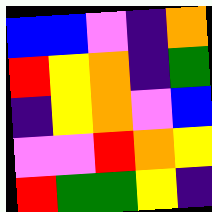[["blue", "blue", "violet", "indigo", "orange"], ["red", "yellow", "orange", "indigo", "green"], ["indigo", "yellow", "orange", "violet", "blue"], ["violet", "violet", "red", "orange", "yellow"], ["red", "green", "green", "yellow", "indigo"]]